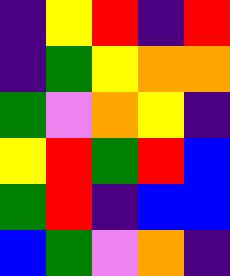[["indigo", "yellow", "red", "indigo", "red"], ["indigo", "green", "yellow", "orange", "orange"], ["green", "violet", "orange", "yellow", "indigo"], ["yellow", "red", "green", "red", "blue"], ["green", "red", "indigo", "blue", "blue"], ["blue", "green", "violet", "orange", "indigo"]]